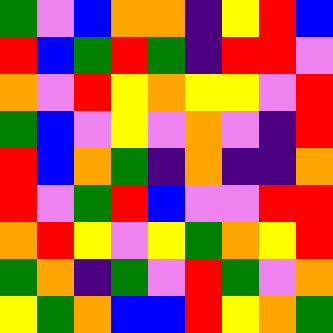[["green", "violet", "blue", "orange", "orange", "indigo", "yellow", "red", "blue"], ["red", "blue", "green", "red", "green", "indigo", "red", "red", "violet"], ["orange", "violet", "red", "yellow", "orange", "yellow", "yellow", "violet", "red"], ["green", "blue", "violet", "yellow", "violet", "orange", "violet", "indigo", "red"], ["red", "blue", "orange", "green", "indigo", "orange", "indigo", "indigo", "orange"], ["red", "violet", "green", "red", "blue", "violet", "violet", "red", "red"], ["orange", "red", "yellow", "violet", "yellow", "green", "orange", "yellow", "red"], ["green", "orange", "indigo", "green", "violet", "red", "green", "violet", "orange"], ["yellow", "green", "orange", "blue", "blue", "red", "yellow", "orange", "green"]]